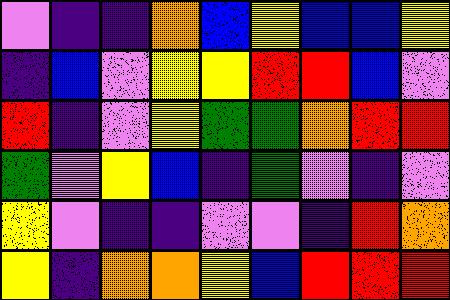[["violet", "indigo", "indigo", "orange", "blue", "yellow", "blue", "blue", "yellow"], ["indigo", "blue", "violet", "yellow", "yellow", "red", "red", "blue", "violet"], ["red", "indigo", "violet", "yellow", "green", "green", "orange", "red", "red"], ["green", "violet", "yellow", "blue", "indigo", "green", "violet", "indigo", "violet"], ["yellow", "violet", "indigo", "indigo", "violet", "violet", "indigo", "red", "orange"], ["yellow", "indigo", "orange", "orange", "yellow", "blue", "red", "red", "red"]]